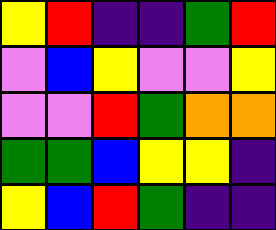[["yellow", "red", "indigo", "indigo", "green", "red"], ["violet", "blue", "yellow", "violet", "violet", "yellow"], ["violet", "violet", "red", "green", "orange", "orange"], ["green", "green", "blue", "yellow", "yellow", "indigo"], ["yellow", "blue", "red", "green", "indigo", "indigo"]]